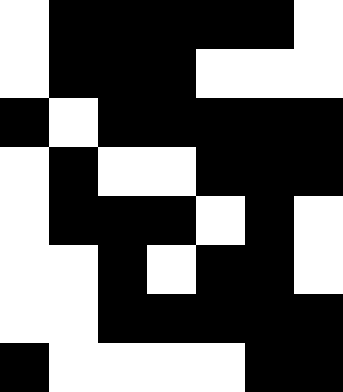[["white", "black", "black", "black", "black", "black", "white"], ["white", "black", "black", "black", "white", "white", "white"], ["black", "white", "black", "black", "black", "black", "black"], ["white", "black", "white", "white", "black", "black", "black"], ["white", "black", "black", "black", "white", "black", "white"], ["white", "white", "black", "white", "black", "black", "white"], ["white", "white", "black", "black", "black", "black", "black"], ["black", "white", "white", "white", "white", "black", "black"]]